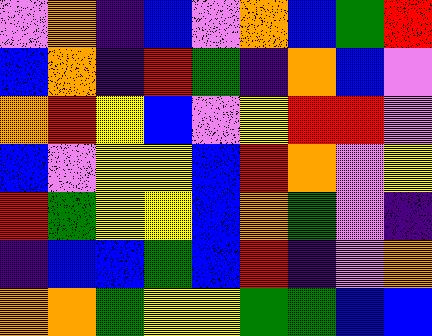[["violet", "orange", "indigo", "blue", "violet", "orange", "blue", "green", "red"], ["blue", "orange", "indigo", "red", "green", "indigo", "orange", "blue", "violet"], ["orange", "red", "yellow", "blue", "violet", "yellow", "red", "red", "violet"], ["blue", "violet", "yellow", "yellow", "blue", "red", "orange", "violet", "yellow"], ["red", "green", "yellow", "yellow", "blue", "orange", "green", "violet", "indigo"], ["indigo", "blue", "blue", "green", "blue", "red", "indigo", "violet", "orange"], ["orange", "orange", "green", "yellow", "yellow", "green", "green", "blue", "blue"]]